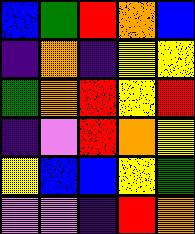[["blue", "green", "red", "orange", "blue"], ["indigo", "orange", "indigo", "yellow", "yellow"], ["green", "orange", "red", "yellow", "red"], ["indigo", "violet", "red", "orange", "yellow"], ["yellow", "blue", "blue", "yellow", "green"], ["violet", "violet", "indigo", "red", "orange"]]